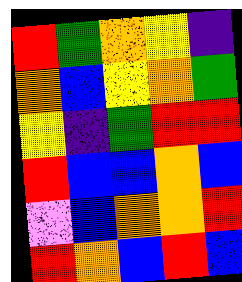[["red", "green", "orange", "yellow", "indigo"], ["orange", "blue", "yellow", "orange", "green"], ["yellow", "indigo", "green", "red", "red"], ["red", "blue", "blue", "orange", "blue"], ["violet", "blue", "orange", "orange", "red"], ["red", "orange", "blue", "red", "blue"]]